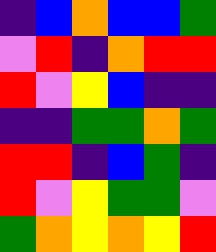[["indigo", "blue", "orange", "blue", "blue", "green"], ["violet", "red", "indigo", "orange", "red", "red"], ["red", "violet", "yellow", "blue", "indigo", "indigo"], ["indigo", "indigo", "green", "green", "orange", "green"], ["red", "red", "indigo", "blue", "green", "indigo"], ["red", "violet", "yellow", "green", "green", "violet"], ["green", "orange", "yellow", "orange", "yellow", "red"]]